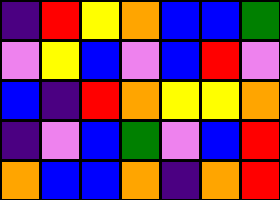[["indigo", "red", "yellow", "orange", "blue", "blue", "green"], ["violet", "yellow", "blue", "violet", "blue", "red", "violet"], ["blue", "indigo", "red", "orange", "yellow", "yellow", "orange"], ["indigo", "violet", "blue", "green", "violet", "blue", "red"], ["orange", "blue", "blue", "orange", "indigo", "orange", "red"]]